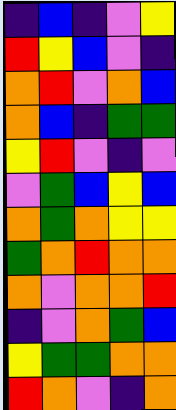[["indigo", "blue", "indigo", "violet", "yellow"], ["red", "yellow", "blue", "violet", "indigo"], ["orange", "red", "violet", "orange", "blue"], ["orange", "blue", "indigo", "green", "green"], ["yellow", "red", "violet", "indigo", "violet"], ["violet", "green", "blue", "yellow", "blue"], ["orange", "green", "orange", "yellow", "yellow"], ["green", "orange", "red", "orange", "orange"], ["orange", "violet", "orange", "orange", "red"], ["indigo", "violet", "orange", "green", "blue"], ["yellow", "green", "green", "orange", "orange"], ["red", "orange", "violet", "indigo", "orange"]]